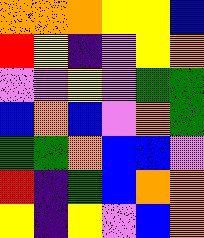[["orange", "orange", "orange", "yellow", "yellow", "blue"], ["red", "yellow", "indigo", "violet", "yellow", "orange"], ["violet", "violet", "yellow", "violet", "green", "green"], ["blue", "orange", "blue", "violet", "orange", "green"], ["green", "green", "orange", "blue", "blue", "violet"], ["red", "indigo", "green", "blue", "orange", "orange"], ["yellow", "indigo", "yellow", "violet", "blue", "orange"]]